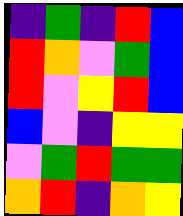[["indigo", "green", "indigo", "red", "blue"], ["red", "orange", "violet", "green", "blue"], ["red", "violet", "yellow", "red", "blue"], ["blue", "violet", "indigo", "yellow", "yellow"], ["violet", "green", "red", "green", "green"], ["orange", "red", "indigo", "orange", "yellow"]]